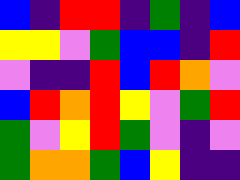[["blue", "indigo", "red", "red", "indigo", "green", "indigo", "blue"], ["yellow", "yellow", "violet", "green", "blue", "blue", "indigo", "red"], ["violet", "indigo", "indigo", "red", "blue", "red", "orange", "violet"], ["blue", "red", "orange", "red", "yellow", "violet", "green", "red"], ["green", "violet", "yellow", "red", "green", "violet", "indigo", "violet"], ["green", "orange", "orange", "green", "blue", "yellow", "indigo", "indigo"]]